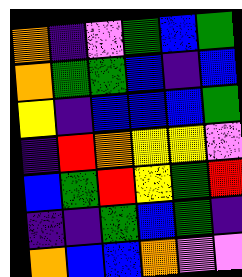[["orange", "indigo", "violet", "green", "blue", "green"], ["orange", "green", "green", "blue", "indigo", "blue"], ["yellow", "indigo", "blue", "blue", "blue", "green"], ["indigo", "red", "orange", "yellow", "yellow", "violet"], ["blue", "green", "red", "yellow", "green", "red"], ["indigo", "indigo", "green", "blue", "green", "indigo"], ["orange", "blue", "blue", "orange", "violet", "violet"]]